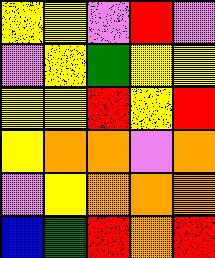[["yellow", "yellow", "violet", "red", "violet"], ["violet", "yellow", "green", "yellow", "yellow"], ["yellow", "yellow", "red", "yellow", "red"], ["yellow", "orange", "orange", "violet", "orange"], ["violet", "yellow", "orange", "orange", "orange"], ["blue", "green", "red", "orange", "red"]]